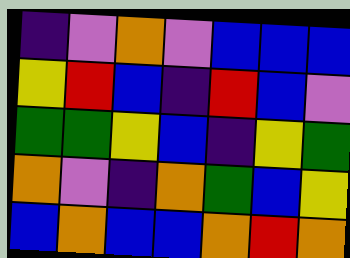[["indigo", "violet", "orange", "violet", "blue", "blue", "blue"], ["yellow", "red", "blue", "indigo", "red", "blue", "violet"], ["green", "green", "yellow", "blue", "indigo", "yellow", "green"], ["orange", "violet", "indigo", "orange", "green", "blue", "yellow"], ["blue", "orange", "blue", "blue", "orange", "red", "orange"]]